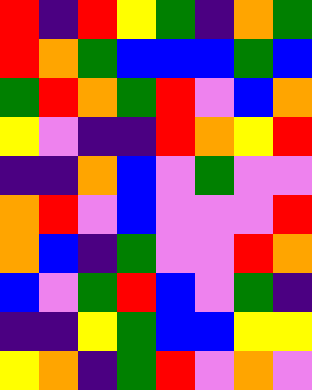[["red", "indigo", "red", "yellow", "green", "indigo", "orange", "green"], ["red", "orange", "green", "blue", "blue", "blue", "green", "blue"], ["green", "red", "orange", "green", "red", "violet", "blue", "orange"], ["yellow", "violet", "indigo", "indigo", "red", "orange", "yellow", "red"], ["indigo", "indigo", "orange", "blue", "violet", "green", "violet", "violet"], ["orange", "red", "violet", "blue", "violet", "violet", "violet", "red"], ["orange", "blue", "indigo", "green", "violet", "violet", "red", "orange"], ["blue", "violet", "green", "red", "blue", "violet", "green", "indigo"], ["indigo", "indigo", "yellow", "green", "blue", "blue", "yellow", "yellow"], ["yellow", "orange", "indigo", "green", "red", "violet", "orange", "violet"]]